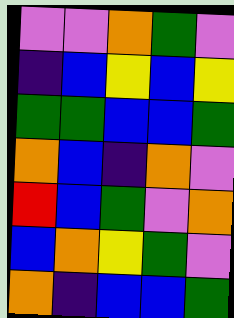[["violet", "violet", "orange", "green", "violet"], ["indigo", "blue", "yellow", "blue", "yellow"], ["green", "green", "blue", "blue", "green"], ["orange", "blue", "indigo", "orange", "violet"], ["red", "blue", "green", "violet", "orange"], ["blue", "orange", "yellow", "green", "violet"], ["orange", "indigo", "blue", "blue", "green"]]